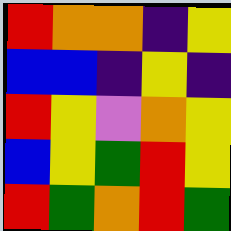[["red", "orange", "orange", "indigo", "yellow"], ["blue", "blue", "indigo", "yellow", "indigo"], ["red", "yellow", "violet", "orange", "yellow"], ["blue", "yellow", "green", "red", "yellow"], ["red", "green", "orange", "red", "green"]]